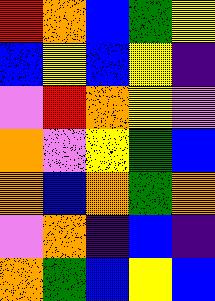[["red", "orange", "blue", "green", "yellow"], ["blue", "yellow", "blue", "yellow", "indigo"], ["violet", "red", "orange", "yellow", "violet"], ["orange", "violet", "yellow", "green", "blue"], ["orange", "blue", "orange", "green", "orange"], ["violet", "orange", "indigo", "blue", "indigo"], ["orange", "green", "blue", "yellow", "blue"]]